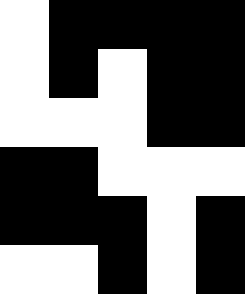[["white", "black", "black", "black", "black"], ["white", "black", "white", "black", "black"], ["white", "white", "white", "black", "black"], ["black", "black", "white", "white", "white"], ["black", "black", "black", "white", "black"], ["white", "white", "black", "white", "black"]]